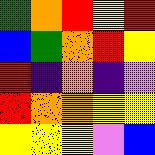[["green", "orange", "red", "yellow", "red"], ["blue", "green", "orange", "red", "yellow"], ["red", "indigo", "orange", "indigo", "violet"], ["red", "orange", "orange", "yellow", "yellow"], ["yellow", "yellow", "yellow", "violet", "blue"]]